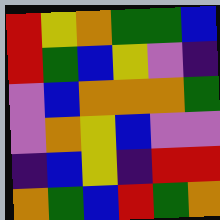[["red", "yellow", "orange", "green", "green", "blue"], ["red", "green", "blue", "yellow", "violet", "indigo"], ["violet", "blue", "orange", "orange", "orange", "green"], ["violet", "orange", "yellow", "blue", "violet", "violet"], ["indigo", "blue", "yellow", "indigo", "red", "red"], ["orange", "green", "blue", "red", "green", "orange"]]